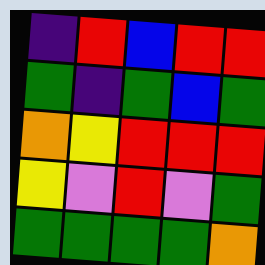[["indigo", "red", "blue", "red", "red"], ["green", "indigo", "green", "blue", "green"], ["orange", "yellow", "red", "red", "red"], ["yellow", "violet", "red", "violet", "green"], ["green", "green", "green", "green", "orange"]]